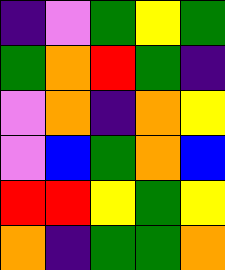[["indigo", "violet", "green", "yellow", "green"], ["green", "orange", "red", "green", "indigo"], ["violet", "orange", "indigo", "orange", "yellow"], ["violet", "blue", "green", "orange", "blue"], ["red", "red", "yellow", "green", "yellow"], ["orange", "indigo", "green", "green", "orange"]]